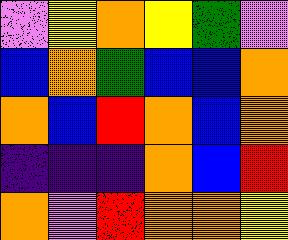[["violet", "yellow", "orange", "yellow", "green", "violet"], ["blue", "orange", "green", "blue", "blue", "orange"], ["orange", "blue", "red", "orange", "blue", "orange"], ["indigo", "indigo", "indigo", "orange", "blue", "red"], ["orange", "violet", "red", "orange", "orange", "yellow"]]